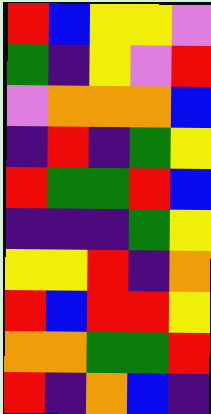[["red", "blue", "yellow", "yellow", "violet"], ["green", "indigo", "yellow", "violet", "red"], ["violet", "orange", "orange", "orange", "blue"], ["indigo", "red", "indigo", "green", "yellow"], ["red", "green", "green", "red", "blue"], ["indigo", "indigo", "indigo", "green", "yellow"], ["yellow", "yellow", "red", "indigo", "orange"], ["red", "blue", "red", "red", "yellow"], ["orange", "orange", "green", "green", "red"], ["red", "indigo", "orange", "blue", "indigo"]]